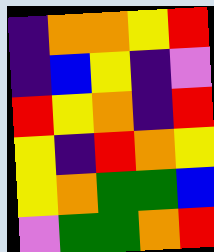[["indigo", "orange", "orange", "yellow", "red"], ["indigo", "blue", "yellow", "indigo", "violet"], ["red", "yellow", "orange", "indigo", "red"], ["yellow", "indigo", "red", "orange", "yellow"], ["yellow", "orange", "green", "green", "blue"], ["violet", "green", "green", "orange", "red"]]